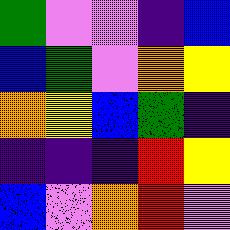[["green", "violet", "violet", "indigo", "blue"], ["blue", "green", "violet", "orange", "yellow"], ["orange", "yellow", "blue", "green", "indigo"], ["indigo", "indigo", "indigo", "red", "yellow"], ["blue", "violet", "orange", "red", "violet"]]